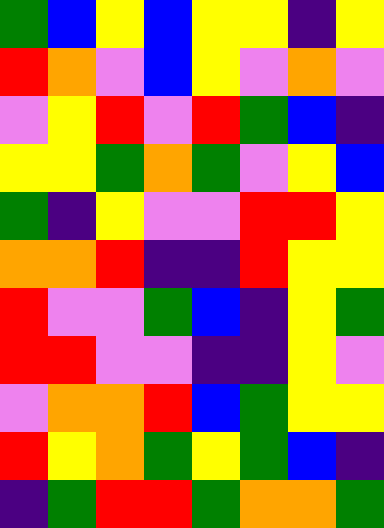[["green", "blue", "yellow", "blue", "yellow", "yellow", "indigo", "yellow"], ["red", "orange", "violet", "blue", "yellow", "violet", "orange", "violet"], ["violet", "yellow", "red", "violet", "red", "green", "blue", "indigo"], ["yellow", "yellow", "green", "orange", "green", "violet", "yellow", "blue"], ["green", "indigo", "yellow", "violet", "violet", "red", "red", "yellow"], ["orange", "orange", "red", "indigo", "indigo", "red", "yellow", "yellow"], ["red", "violet", "violet", "green", "blue", "indigo", "yellow", "green"], ["red", "red", "violet", "violet", "indigo", "indigo", "yellow", "violet"], ["violet", "orange", "orange", "red", "blue", "green", "yellow", "yellow"], ["red", "yellow", "orange", "green", "yellow", "green", "blue", "indigo"], ["indigo", "green", "red", "red", "green", "orange", "orange", "green"]]